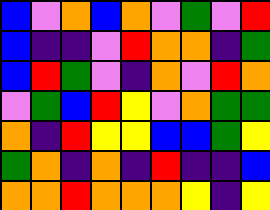[["blue", "violet", "orange", "blue", "orange", "violet", "green", "violet", "red"], ["blue", "indigo", "indigo", "violet", "red", "orange", "orange", "indigo", "green"], ["blue", "red", "green", "violet", "indigo", "orange", "violet", "red", "orange"], ["violet", "green", "blue", "red", "yellow", "violet", "orange", "green", "green"], ["orange", "indigo", "red", "yellow", "yellow", "blue", "blue", "green", "yellow"], ["green", "orange", "indigo", "orange", "indigo", "red", "indigo", "indigo", "blue"], ["orange", "orange", "red", "orange", "orange", "orange", "yellow", "indigo", "yellow"]]